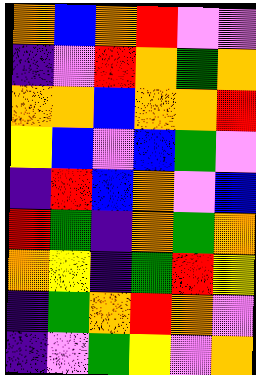[["orange", "blue", "orange", "red", "violet", "violet"], ["indigo", "violet", "red", "orange", "green", "orange"], ["orange", "orange", "blue", "orange", "orange", "red"], ["yellow", "blue", "violet", "blue", "green", "violet"], ["indigo", "red", "blue", "orange", "violet", "blue"], ["red", "green", "indigo", "orange", "green", "orange"], ["orange", "yellow", "indigo", "green", "red", "yellow"], ["indigo", "green", "orange", "red", "orange", "violet"], ["indigo", "violet", "green", "yellow", "violet", "orange"]]